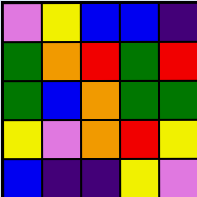[["violet", "yellow", "blue", "blue", "indigo"], ["green", "orange", "red", "green", "red"], ["green", "blue", "orange", "green", "green"], ["yellow", "violet", "orange", "red", "yellow"], ["blue", "indigo", "indigo", "yellow", "violet"]]